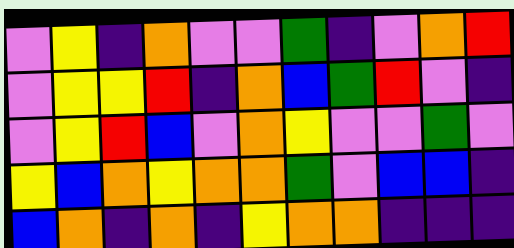[["violet", "yellow", "indigo", "orange", "violet", "violet", "green", "indigo", "violet", "orange", "red"], ["violet", "yellow", "yellow", "red", "indigo", "orange", "blue", "green", "red", "violet", "indigo"], ["violet", "yellow", "red", "blue", "violet", "orange", "yellow", "violet", "violet", "green", "violet"], ["yellow", "blue", "orange", "yellow", "orange", "orange", "green", "violet", "blue", "blue", "indigo"], ["blue", "orange", "indigo", "orange", "indigo", "yellow", "orange", "orange", "indigo", "indigo", "indigo"]]